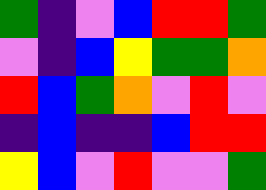[["green", "indigo", "violet", "blue", "red", "red", "green"], ["violet", "indigo", "blue", "yellow", "green", "green", "orange"], ["red", "blue", "green", "orange", "violet", "red", "violet"], ["indigo", "blue", "indigo", "indigo", "blue", "red", "red"], ["yellow", "blue", "violet", "red", "violet", "violet", "green"]]